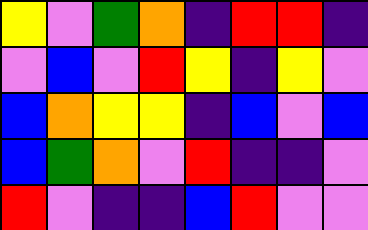[["yellow", "violet", "green", "orange", "indigo", "red", "red", "indigo"], ["violet", "blue", "violet", "red", "yellow", "indigo", "yellow", "violet"], ["blue", "orange", "yellow", "yellow", "indigo", "blue", "violet", "blue"], ["blue", "green", "orange", "violet", "red", "indigo", "indigo", "violet"], ["red", "violet", "indigo", "indigo", "blue", "red", "violet", "violet"]]